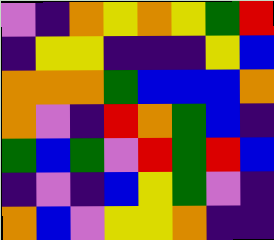[["violet", "indigo", "orange", "yellow", "orange", "yellow", "green", "red"], ["indigo", "yellow", "yellow", "indigo", "indigo", "indigo", "yellow", "blue"], ["orange", "orange", "orange", "green", "blue", "blue", "blue", "orange"], ["orange", "violet", "indigo", "red", "orange", "green", "blue", "indigo"], ["green", "blue", "green", "violet", "red", "green", "red", "blue"], ["indigo", "violet", "indigo", "blue", "yellow", "green", "violet", "indigo"], ["orange", "blue", "violet", "yellow", "yellow", "orange", "indigo", "indigo"]]